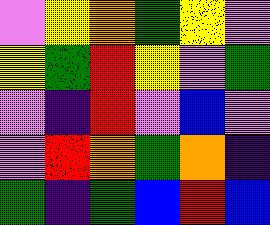[["violet", "yellow", "orange", "green", "yellow", "violet"], ["yellow", "green", "red", "yellow", "violet", "green"], ["violet", "indigo", "red", "violet", "blue", "violet"], ["violet", "red", "orange", "green", "orange", "indigo"], ["green", "indigo", "green", "blue", "red", "blue"]]